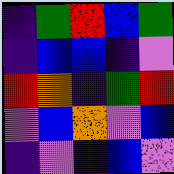[["indigo", "green", "red", "blue", "green"], ["indigo", "blue", "blue", "indigo", "violet"], ["red", "orange", "indigo", "green", "red"], ["violet", "blue", "orange", "violet", "blue"], ["indigo", "violet", "indigo", "blue", "violet"]]